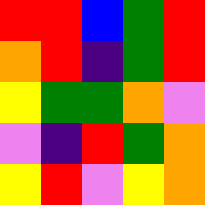[["red", "red", "blue", "green", "red"], ["orange", "red", "indigo", "green", "red"], ["yellow", "green", "green", "orange", "violet"], ["violet", "indigo", "red", "green", "orange"], ["yellow", "red", "violet", "yellow", "orange"]]